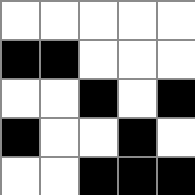[["white", "white", "white", "white", "white"], ["black", "black", "white", "white", "white"], ["white", "white", "black", "white", "black"], ["black", "white", "white", "black", "white"], ["white", "white", "black", "black", "black"]]